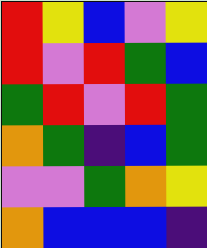[["red", "yellow", "blue", "violet", "yellow"], ["red", "violet", "red", "green", "blue"], ["green", "red", "violet", "red", "green"], ["orange", "green", "indigo", "blue", "green"], ["violet", "violet", "green", "orange", "yellow"], ["orange", "blue", "blue", "blue", "indigo"]]